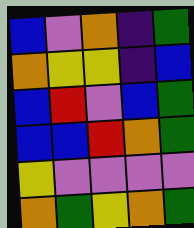[["blue", "violet", "orange", "indigo", "green"], ["orange", "yellow", "yellow", "indigo", "blue"], ["blue", "red", "violet", "blue", "green"], ["blue", "blue", "red", "orange", "green"], ["yellow", "violet", "violet", "violet", "violet"], ["orange", "green", "yellow", "orange", "green"]]